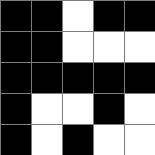[["black", "black", "white", "black", "black"], ["black", "black", "white", "white", "white"], ["black", "black", "black", "black", "black"], ["black", "white", "white", "black", "white"], ["black", "white", "black", "white", "white"]]